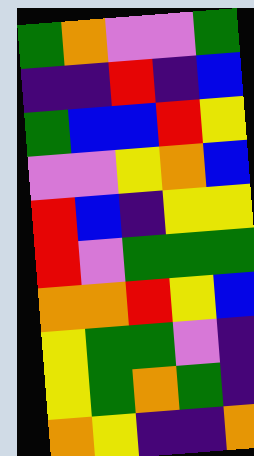[["green", "orange", "violet", "violet", "green"], ["indigo", "indigo", "red", "indigo", "blue"], ["green", "blue", "blue", "red", "yellow"], ["violet", "violet", "yellow", "orange", "blue"], ["red", "blue", "indigo", "yellow", "yellow"], ["red", "violet", "green", "green", "green"], ["orange", "orange", "red", "yellow", "blue"], ["yellow", "green", "green", "violet", "indigo"], ["yellow", "green", "orange", "green", "indigo"], ["orange", "yellow", "indigo", "indigo", "orange"]]